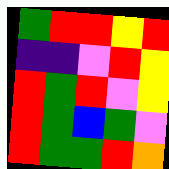[["green", "red", "red", "yellow", "red"], ["indigo", "indigo", "violet", "red", "yellow"], ["red", "green", "red", "violet", "yellow"], ["red", "green", "blue", "green", "violet"], ["red", "green", "green", "red", "orange"]]